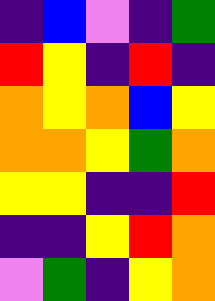[["indigo", "blue", "violet", "indigo", "green"], ["red", "yellow", "indigo", "red", "indigo"], ["orange", "yellow", "orange", "blue", "yellow"], ["orange", "orange", "yellow", "green", "orange"], ["yellow", "yellow", "indigo", "indigo", "red"], ["indigo", "indigo", "yellow", "red", "orange"], ["violet", "green", "indigo", "yellow", "orange"]]